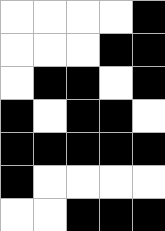[["white", "white", "white", "white", "black"], ["white", "white", "white", "black", "black"], ["white", "black", "black", "white", "black"], ["black", "white", "black", "black", "white"], ["black", "black", "black", "black", "black"], ["black", "white", "white", "white", "white"], ["white", "white", "black", "black", "black"]]